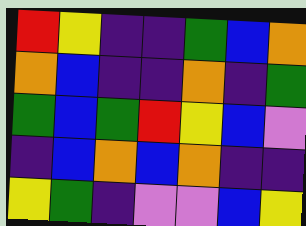[["red", "yellow", "indigo", "indigo", "green", "blue", "orange"], ["orange", "blue", "indigo", "indigo", "orange", "indigo", "green"], ["green", "blue", "green", "red", "yellow", "blue", "violet"], ["indigo", "blue", "orange", "blue", "orange", "indigo", "indigo"], ["yellow", "green", "indigo", "violet", "violet", "blue", "yellow"]]